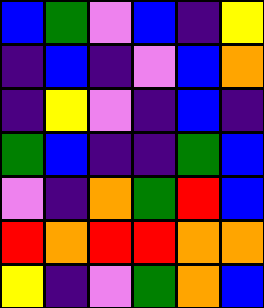[["blue", "green", "violet", "blue", "indigo", "yellow"], ["indigo", "blue", "indigo", "violet", "blue", "orange"], ["indigo", "yellow", "violet", "indigo", "blue", "indigo"], ["green", "blue", "indigo", "indigo", "green", "blue"], ["violet", "indigo", "orange", "green", "red", "blue"], ["red", "orange", "red", "red", "orange", "orange"], ["yellow", "indigo", "violet", "green", "orange", "blue"]]